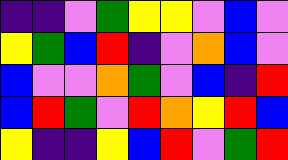[["indigo", "indigo", "violet", "green", "yellow", "yellow", "violet", "blue", "violet"], ["yellow", "green", "blue", "red", "indigo", "violet", "orange", "blue", "violet"], ["blue", "violet", "violet", "orange", "green", "violet", "blue", "indigo", "red"], ["blue", "red", "green", "violet", "red", "orange", "yellow", "red", "blue"], ["yellow", "indigo", "indigo", "yellow", "blue", "red", "violet", "green", "red"]]